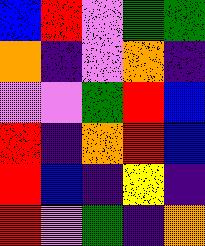[["blue", "red", "violet", "green", "green"], ["orange", "indigo", "violet", "orange", "indigo"], ["violet", "violet", "green", "red", "blue"], ["red", "indigo", "orange", "red", "blue"], ["red", "blue", "indigo", "yellow", "indigo"], ["red", "violet", "green", "indigo", "orange"]]